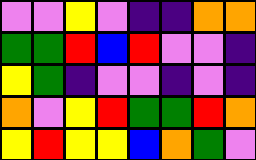[["violet", "violet", "yellow", "violet", "indigo", "indigo", "orange", "orange"], ["green", "green", "red", "blue", "red", "violet", "violet", "indigo"], ["yellow", "green", "indigo", "violet", "violet", "indigo", "violet", "indigo"], ["orange", "violet", "yellow", "red", "green", "green", "red", "orange"], ["yellow", "red", "yellow", "yellow", "blue", "orange", "green", "violet"]]